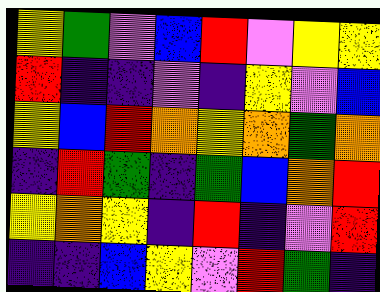[["yellow", "green", "violet", "blue", "red", "violet", "yellow", "yellow"], ["red", "indigo", "indigo", "violet", "indigo", "yellow", "violet", "blue"], ["yellow", "blue", "red", "orange", "yellow", "orange", "green", "orange"], ["indigo", "red", "green", "indigo", "green", "blue", "orange", "red"], ["yellow", "orange", "yellow", "indigo", "red", "indigo", "violet", "red"], ["indigo", "indigo", "blue", "yellow", "violet", "red", "green", "indigo"]]